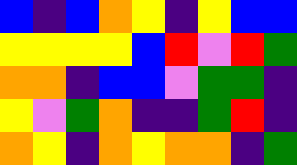[["blue", "indigo", "blue", "orange", "yellow", "indigo", "yellow", "blue", "blue"], ["yellow", "yellow", "yellow", "yellow", "blue", "red", "violet", "red", "green"], ["orange", "orange", "indigo", "blue", "blue", "violet", "green", "green", "indigo"], ["yellow", "violet", "green", "orange", "indigo", "indigo", "green", "red", "indigo"], ["orange", "yellow", "indigo", "orange", "yellow", "orange", "orange", "indigo", "green"]]